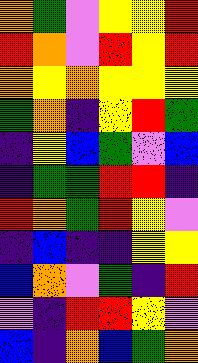[["orange", "green", "violet", "yellow", "yellow", "red"], ["red", "orange", "violet", "red", "yellow", "red"], ["orange", "yellow", "orange", "yellow", "yellow", "yellow"], ["green", "orange", "indigo", "yellow", "red", "green"], ["indigo", "yellow", "blue", "green", "violet", "blue"], ["indigo", "green", "green", "red", "red", "indigo"], ["red", "orange", "green", "red", "yellow", "violet"], ["indigo", "blue", "indigo", "indigo", "yellow", "yellow"], ["blue", "orange", "violet", "green", "indigo", "red"], ["violet", "indigo", "red", "red", "yellow", "violet"], ["blue", "indigo", "orange", "blue", "green", "orange"]]